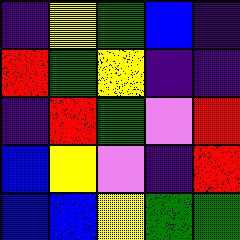[["indigo", "yellow", "green", "blue", "indigo"], ["red", "green", "yellow", "indigo", "indigo"], ["indigo", "red", "green", "violet", "red"], ["blue", "yellow", "violet", "indigo", "red"], ["blue", "blue", "yellow", "green", "green"]]